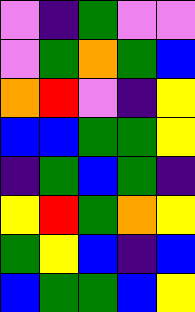[["violet", "indigo", "green", "violet", "violet"], ["violet", "green", "orange", "green", "blue"], ["orange", "red", "violet", "indigo", "yellow"], ["blue", "blue", "green", "green", "yellow"], ["indigo", "green", "blue", "green", "indigo"], ["yellow", "red", "green", "orange", "yellow"], ["green", "yellow", "blue", "indigo", "blue"], ["blue", "green", "green", "blue", "yellow"]]